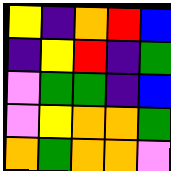[["yellow", "indigo", "orange", "red", "blue"], ["indigo", "yellow", "red", "indigo", "green"], ["violet", "green", "green", "indigo", "blue"], ["violet", "yellow", "orange", "orange", "green"], ["orange", "green", "orange", "orange", "violet"]]